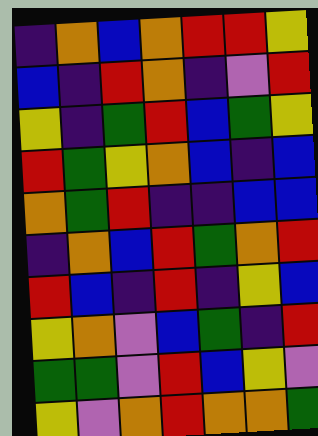[["indigo", "orange", "blue", "orange", "red", "red", "yellow"], ["blue", "indigo", "red", "orange", "indigo", "violet", "red"], ["yellow", "indigo", "green", "red", "blue", "green", "yellow"], ["red", "green", "yellow", "orange", "blue", "indigo", "blue"], ["orange", "green", "red", "indigo", "indigo", "blue", "blue"], ["indigo", "orange", "blue", "red", "green", "orange", "red"], ["red", "blue", "indigo", "red", "indigo", "yellow", "blue"], ["yellow", "orange", "violet", "blue", "green", "indigo", "red"], ["green", "green", "violet", "red", "blue", "yellow", "violet"], ["yellow", "violet", "orange", "red", "orange", "orange", "green"]]